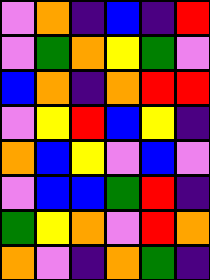[["violet", "orange", "indigo", "blue", "indigo", "red"], ["violet", "green", "orange", "yellow", "green", "violet"], ["blue", "orange", "indigo", "orange", "red", "red"], ["violet", "yellow", "red", "blue", "yellow", "indigo"], ["orange", "blue", "yellow", "violet", "blue", "violet"], ["violet", "blue", "blue", "green", "red", "indigo"], ["green", "yellow", "orange", "violet", "red", "orange"], ["orange", "violet", "indigo", "orange", "green", "indigo"]]